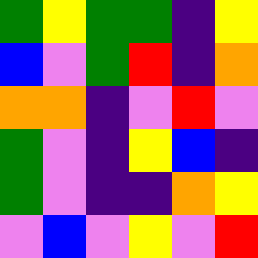[["green", "yellow", "green", "green", "indigo", "yellow"], ["blue", "violet", "green", "red", "indigo", "orange"], ["orange", "orange", "indigo", "violet", "red", "violet"], ["green", "violet", "indigo", "yellow", "blue", "indigo"], ["green", "violet", "indigo", "indigo", "orange", "yellow"], ["violet", "blue", "violet", "yellow", "violet", "red"]]